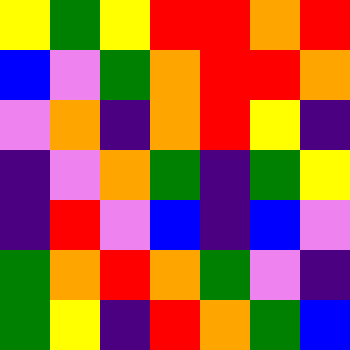[["yellow", "green", "yellow", "red", "red", "orange", "red"], ["blue", "violet", "green", "orange", "red", "red", "orange"], ["violet", "orange", "indigo", "orange", "red", "yellow", "indigo"], ["indigo", "violet", "orange", "green", "indigo", "green", "yellow"], ["indigo", "red", "violet", "blue", "indigo", "blue", "violet"], ["green", "orange", "red", "orange", "green", "violet", "indigo"], ["green", "yellow", "indigo", "red", "orange", "green", "blue"]]